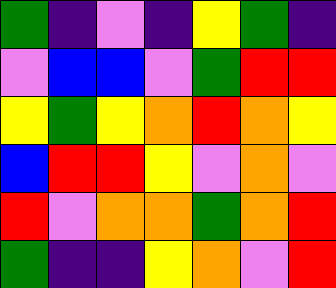[["green", "indigo", "violet", "indigo", "yellow", "green", "indigo"], ["violet", "blue", "blue", "violet", "green", "red", "red"], ["yellow", "green", "yellow", "orange", "red", "orange", "yellow"], ["blue", "red", "red", "yellow", "violet", "orange", "violet"], ["red", "violet", "orange", "orange", "green", "orange", "red"], ["green", "indigo", "indigo", "yellow", "orange", "violet", "red"]]